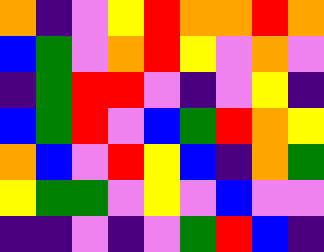[["orange", "indigo", "violet", "yellow", "red", "orange", "orange", "red", "orange"], ["blue", "green", "violet", "orange", "red", "yellow", "violet", "orange", "violet"], ["indigo", "green", "red", "red", "violet", "indigo", "violet", "yellow", "indigo"], ["blue", "green", "red", "violet", "blue", "green", "red", "orange", "yellow"], ["orange", "blue", "violet", "red", "yellow", "blue", "indigo", "orange", "green"], ["yellow", "green", "green", "violet", "yellow", "violet", "blue", "violet", "violet"], ["indigo", "indigo", "violet", "indigo", "violet", "green", "red", "blue", "indigo"]]